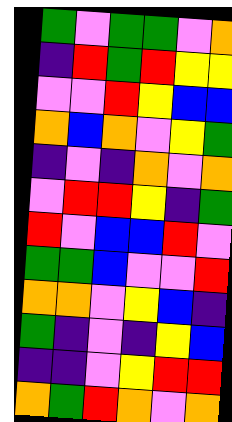[["green", "violet", "green", "green", "violet", "orange"], ["indigo", "red", "green", "red", "yellow", "yellow"], ["violet", "violet", "red", "yellow", "blue", "blue"], ["orange", "blue", "orange", "violet", "yellow", "green"], ["indigo", "violet", "indigo", "orange", "violet", "orange"], ["violet", "red", "red", "yellow", "indigo", "green"], ["red", "violet", "blue", "blue", "red", "violet"], ["green", "green", "blue", "violet", "violet", "red"], ["orange", "orange", "violet", "yellow", "blue", "indigo"], ["green", "indigo", "violet", "indigo", "yellow", "blue"], ["indigo", "indigo", "violet", "yellow", "red", "red"], ["orange", "green", "red", "orange", "violet", "orange"]]